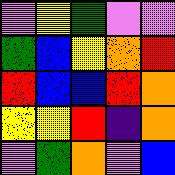[["violet", "yellow", "green", "violet", "violet"], ["green", "blue", "yellow", "orange", "red"], ["red", "blue", "blue", "red", "orange"], ["yellow", "yellow", "red", "indigo", "orange"], ["violet", "green", "orange", "violet", "blue"]]